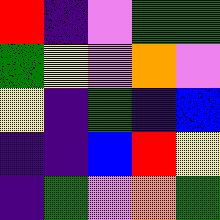[["red", "indigo", "violet", "green", "green"], ["green", "yellow", "violet", "orange", "violet"], ["yellow", "indigo", "green", "indigo", "blue"], ["indigo", "indigo", "blue", "red", "yellow"], ["indigo", "green", "violet", "orange", "green"]]